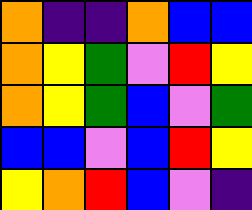[["orange", "indigo", "indigo", "orange", "blue", "blue"], ["orange", "yellow", "green", "violet", "red", "yellow"], ["orange", "yellow", "green", "blue", "violet", "green"], ["blue", "blue", "violet", "blue", "red", "yellow"], ["yellow", "orange", "red", "blue", "violet", "indigo"]]